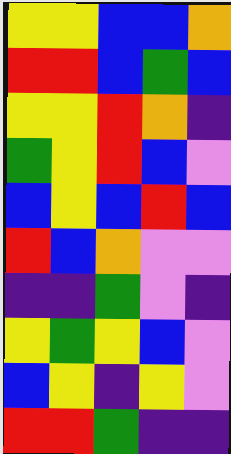[["yellow", "yellow", "blue", "blue", "orange"], ["red", "red", "blue", "green", "blue"], ["yellow", "yellow", "red", "orange", "indigo"], ["green", "yellow", "red", "blue", "violet"], ["blue", "yellow", "blue", "red", "blue"], ["red", "blue", "orange", "violet", "violet"], ["indigo", "indigo", "green", "violet", "indigo"], ["yellow", "green", "yellow", "blue", "violet"], ["blue", "yellow", "indigo", "yellow", "violet"], ["red", "red", "green", "indigo", "indigo"]]